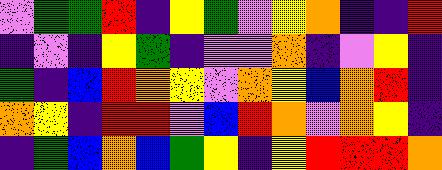[["violet", "green", "green", "red", "indigo", "yellow", "green", "violet", "yellow", "orange", "indigo", "indigo", "red"], ["indigo", "violet", "indigo", "yellow", "green", "indigo", "violet", "violet", "orange", "indigo", "violet", "yellow", "indigo"], ["green", "indigo", "blue", "red", "orange", "yellow", "violet", "orange", "yellow", "blue", "orange", "red", "indigo"], ["orange", "yellow", "indigo", "red", "red", "violet", "blue", "red", "orange", "violet", "orange", "yellow", "indigo"], ["indigo", "green", "blue", "orange", "blue", "green", "yellow", "indigo", "yellow", "red", "red", "red", "orange"]]